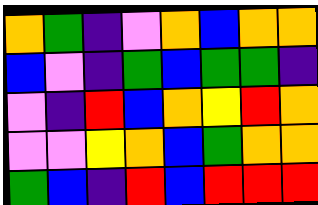[["orange", "green", "indigo", "violet", "orange", "blue", "orange", "orange"], ["blue", "violet", "indigo", "green", "blue", "green", "green", "indigo"], ["violet", "indigo", "red", "blue", "orange", "yellow", "red", "orange"], ["violet", "violet", "yellow", "orange", "blue", "green", "orange", "orange"], ["green", "blue", "indigo", "red", "blue", "red", "red", "red"]]